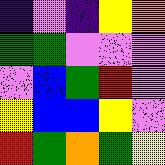[["indigo", "violet", "indigo", "yellow", "orange"], ["green", "green", "violet", "violet", "violet"], ["violet", "blue", "green", "red", "violet"], ["yellow", "blue", "blue", "yellow", "violet"], ["red", "green", "orange", "green", "yellow"]]